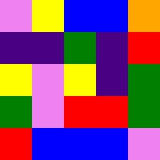[["violet", "yellow", "blue", "blue", "orange"], ["indigo", "indigo", "green", "indigo", "red"], ["yellow", "violet", "yellow", "indigo", "green"], ["green", "violet", "red", "red", "green"], ["red", "blue", "blue", "blue", "violet"]]